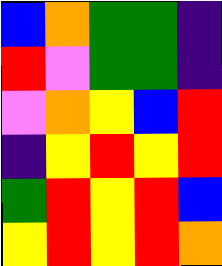[["blue", "orange", "green", "green", "indigo"], ["red", "violet", "green", "green", "indigo"], ["violet", "orange", "yellow", "blue", "red"], ["indigo", "yellow", "red", "yellow", "red"], ["green", "red", "yellow", "red", "blue"], ["yellow", "red", "yellow", "red", "orange"]]